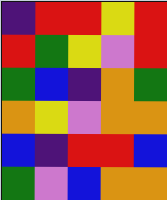[["indigo", "red", "red", "yellow", "red"], ["red", "green", "yellow", "violet", "red"], ["green", "blue", "indigo", "orange", "green"], ["orange", "yellow", "violet", "orange", "orange"], ["blue", "indigo", "red", "red", "blue"], ["green", "violet", "blue", "orange", "orange"]]